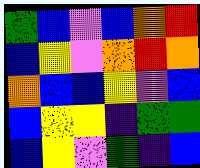[["green", "blue", "violet", "blue", "orange", "red"], ["blue", "yellow", "violet", "orange", "red", "orange"], ["orange", "blue", "blue", "yellow", "violet", "blue"], ["blue", "yellow", "yellow", "indigo", "green", "green"], ["blue", "yellow", "violet", "green", "indigo", "blue"]]